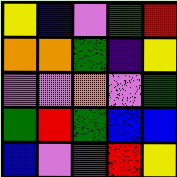[["yellow", "blue", "violet", "green", "red"], ["orange", "orange", "green", "indigo", "yellow"], ["violet", "violet", "orange", "violet", "green"], ["green", "red", "green", "blue", "blue"], ["blue", "violet", "red", "red", "yellow"]]